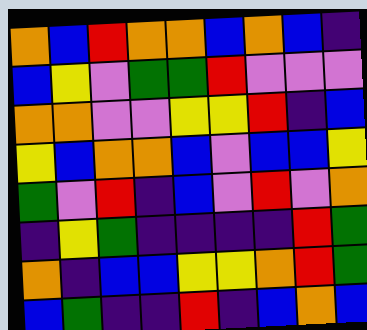[["orange", "blue", "red", "orange", "orange", "blue", "orange", "blue", "indigo"], ["blue", "yellow", "violet", "green", "green", "red", "violet", "violet", "violet"], ["orange", "orange", "violet", "violet", "yellow", "yellow", "red", "indigo", "blue"], ["yellow", "blue", "orange", "orange", "blue", "violet", "blue", "blue", "yellow"], ["green", "violet", "red", "indigo", "blue", "violet", "red", "violet", "orange"], ["indigo", "yellow", "green", "indigo", "indigo", "indigo", "indigo", "red", "green"], ["orange", "indigo", "blue", "blue", "yellow", "yellow", "orange", "red", "green"], ["blue", "green", "indigo", "indigo", "red", "indigo", "blue", "orange", "blue"]]